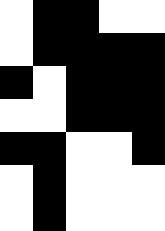[["white", "black", "black", "white", "white"], ["white", "black", "black", "black", "black"], ["black", "white", "black", "black", "black"], ["white", "white", "black", "black", "black"], ["black", "black", "white", "white", "black"], ["white", "black", "white", "white", "white"], ["white", "black", "white", "white", "white"]]